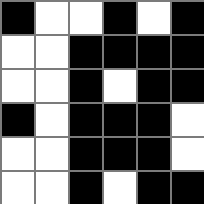[["black", "white", "white", "black", "white", "black"], ["white", "white", "black", "black", "black", "black"], ["white", "white", "black", "white", "black", "black"], ["black", "white", "black", "black", "black", "white"], ["white", "white", "black", "black", "black", "white"], ["white", "white", "black", "white", "black", "black"]]